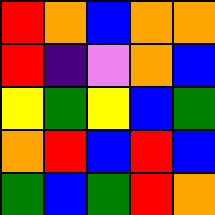[["red", "orange", "blue", "orange", "orange"], ["red", "indigo", "violet", "orange", "blue"], ["yellow", "green", "yellow", "blue", "green"], ["orange", "red", "blue", "red", "blue"], ["green", "blue", "green", "red", "orange"]]